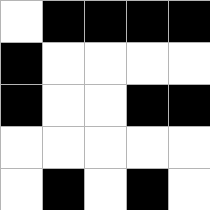[["white", "black", "black", "black", "black"], ["black", "white", "white", "white", "white"], ["black", "white", "white", "black", "black"], ["white", "white", "white", "white", "white"], ["white", "black", "white", "black", "white"]]